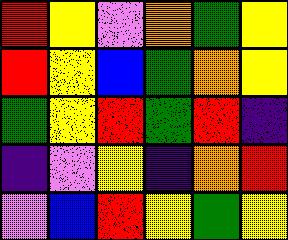[["red", "yellow", "violet", "orange", "green", "yellow"], ["red", "yellow", "blue", "green", "orange", "yellow"], ["green", "yellow", "red", "green", "red", "indigo"], ["indigo", "violet", "yellow", "indigo", "orange", "red"], ["violet", "blue", "red", "yellow", "green", "yellow"]]